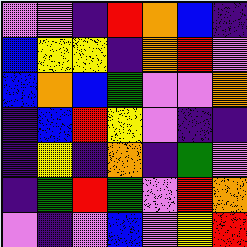[["violet", "violet", "indigo", "red", "orange", "blue", "indigo"], ["blue", "yellow", "yellow", "indigo", "orange", "red", "violet"], ["blue", "orange", "blue", "green", "violet", "violet", "orange"], ["indigo", "blue", "red", "yellow", "violet", "indigo", "indigo"], ["indigo", "yellow", "indigo", "orange", "indigo", "green", "violet"], ["indigo", "green", "red", "green", "violet", "red", "orange"], ["violet", "indigo", "violet", "blue", "violet", "yellow", "red"]]